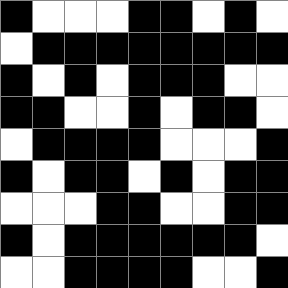[["black", "white", "white", "white", "black", "black", "white", "black", "white"], ["white", "black", "black", "black", "black", "black", "black", "black", "black"], ["black", "white", "black", "white", "black", "black", "black", "white", "white"], ["black", "black", "white", "white", "black", "white", "black", "black", "white"], ["white", "black", "black", "black", "black", "white", "white", "white", "black"], ["black", "white", "black", "black", "white", "black", "white", "black", "black"], ["white", "white", "white", "black", "black", "white", "white", "black", "black"], ["black", "white", "black", "black", "black", "black", "black", "black", "white"], ["white", "white", "black", "black", "black", "black", "white", "white", "black"]]